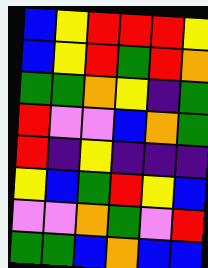[["blue", "yellow", "red", "red", "red", "yellow"], ["blue", "yellow", "red", "green", "red", "orange"], ["green", "green", "orange", "yellow", "indigo", "green"], ["red", "violet", "violet", "blue", "orange", "green"], ["red", "indigo", "yellow", "indigo", "indigo", "indigo"], ["yellow", "blue", "green", "red", "yellow", "blue"], ["violet", "violet", "orange", "green", "violet", "red"], ["green", "green", "blue", "orange", "blue", "blue"]]